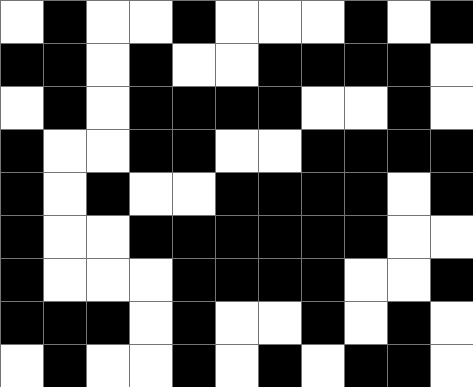[["white", "black", "white", "white", "black", "white", "white", "white", "black", "white", "black"], ["black", "black", "white", "black", "white", "white", "black", "black", "black", "black", "white"], ["white", "black", "white", "black", "black", "black", "black", "white", "white", "black", "white"], ["black", "white", "white", "black", "black", "white", "white", "black", "black", "black", "black"], ["black", "white", "black", "white", "white", "black", "black", "black", "black", "white", "black"], ["black", "white", "white", "black", "black", "black", "black", "black", "black", "white", "white"], ["black", "white", "white", "white", "black", "black", "black", "black", "white", "white", "black"], ["black", "black", "black", "white", "black", "white", "white", "black", "white", "black", "white"], ["white", "black", "white", "white", "black", "white", "black", "white", "black", "black", "white"]]